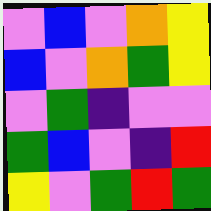[["violet", "blue", "violet", "orange", "yellow"], ["blue", "violet", "orange", "green", "yellow"], ["violet", "green", "indigo", "violet", "violet"], ["green", "blue", "violet", "indigo", "red"], ["yellow", "violet", "green", "red", "green"]]